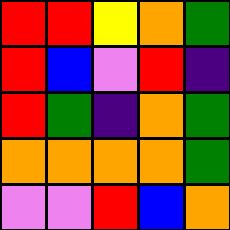[["red", "red", "yellow", "orange", "green"], ["red", "blue", "violet", "red", "indigo"], ["red", "green", "indigo", "orange", "green"], ["orange", "orange", "orange", "orange", "green"], ["violet", "violet", "red", "blue", "orange"]]